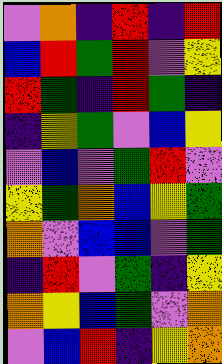[["violet", "orange", "indigo", "red", "indigo", "red"], ["blue", "red", "green", "red", "violet", "yellow"], ["red", "green", "indigo", "red", "green", "indigo"], ["indigo", "yellow", "green", "violet", "blue", "yellow"], ["violet", "blue", "violet", "green", "red", "violet"], ["yellow", "green", "orange", "blue", "yellow", "green"], ["orange", "violet", "blue", "blue", "violet", "green"], ["indigo", "red", "violet", "green", "indigo", "yellow"], ["orange", "yellow", "blue", "green", "violet", "orange"], ["violet", "blue", "red", "indigo", "yellow", "orange"]]